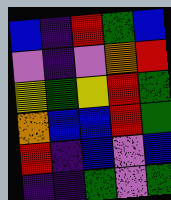[["blue", "indigo", "red", "green", "blue"], ["violet", "indigo", "violet", "orange", "red"], ["yellow", "green", "yellow", "red", "green"], ["orange", "blue", "blue", "red", "green"], ["red", "indigo", "blue", "violet", "blue"], ["indigo", "indigo", "green", "violet", "green"]]